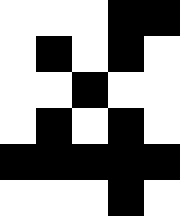[["white", "white", "white", "black", "black"], ["white", "black", "white", "black", "white"], ["white", "white", "black", "white", "white"], ["white", "black", "white", "black", "white"], ["black", "black", "black", "black", "black"], ["white", "white", "white", "black", "white"]]